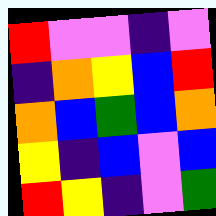[["red", "violet", "violet", "indigo", "violet"], ["indigo", "orange", "yellow", "blue", "red"], ["orange", "blue", "green", "blue", "orange"], ["yellow", "indigo", "blue", "violet", "blue"], ["red", "yellow", "indigo", "violet", "green"]]